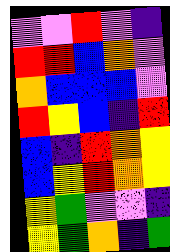[["violet", "violet", "red", "violet", "indigo"], ["red", "red", "blue", "orange", "violet"], ["orange", "blue", "blue", "blue", "violet"], ["red", "yellow", "blue", "indigo", "red"], ["blue", "indigo", "red", "orange", "yellow"], ["blue", "yellow", "red", "orange", "yellow"], ["yellow", "green", "violet", "violet", "indigo"], ["yellow", "green", "orange", "indigo", "green"]]